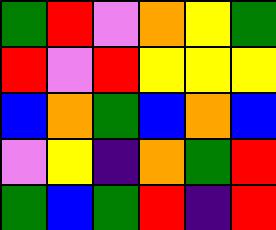[["green", "red", "violet", "orange", "yellow", "green"], ["red", "violet", "red", "yellow", "yellow", "yellow"], ["blue", "orange", "green", "blue", "orange", "blue"], ["violet", "yellow", "indigo", "orange", "green", "red"], ["green", "blue", "green", "red", "indigo", "red"]]